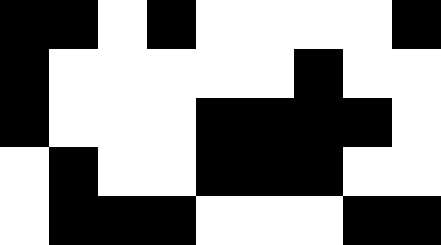[["black", "black", "white", "black", "white", "white", "white", "white", "black"], ["black", "white", "white", "white", "white", "white", "black", "white", "white"], ["black", "white", "white", "white", "black", "black", "black", "black", "white"], ["white", "black", "white", "white", "black", "black", "black", "white", "white"], ["white", "black", "black", "black", "white", "white", "white", "black", "black"]]